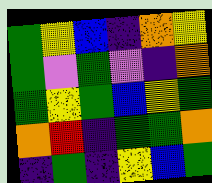[["green", "yellow", "blue", "indigo", "orange", "yellow"], ["green", "violet", "green", "violet", "indigo", "orange"], ["green", "yellow", "green", "blue", "yellow", "green"], ["orange", "red", "indigo", "green", "green", "orange"], ["indigo", "green", "indigo", "yellow", "blue", "green"]]